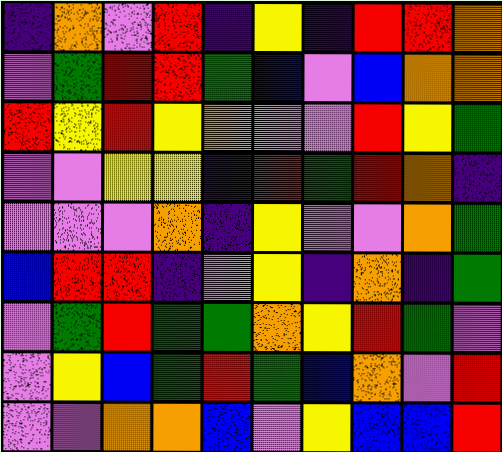[["indigo", "orange", "violet", "red", "indigo", "yellow", "indigo", "red", "red", "orange"], ["violet", "green", "red", "red", "green", "blue", "violet", "blue", "orange", "orange"], ["red", "yellow", "red", "yellow", "orange", "violet", "violet", "red", "yellow", "green"], ["violet", "violet", "yellow", "yellow", "indigo", "red", "green", "red", "orange", "indigo"], ["violet", "violet", "violet", "orange", "indigo", "yellow", "violet", "violet", "orange", "green"], ["blue", "red", "red", "indigo", "violet", "yellow", "indigo", "orange", "indigo", "green"], ["violet", "green", "red", "green", "green", "orange", "yellow", "red", "green", "violet"], ["violet", "yellow", "blue", "green", "red", "green", "blue", "orange", "violet", "red"], ["violet", "violet", "orange", "orange", "blue", "violet", "yellow", "blue", "blue", "red"]]